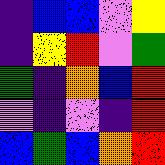[["indigo", "blue", "blue", "violet", "yellow"], ["indigo", "yellow", "red", "violet", "green"], ["green", "indigo", "orange", "blue", "red"], ["violet", "indigo", "violet", "indigo", "red"], ["blue", "green", "blue", "orange", "red"]]